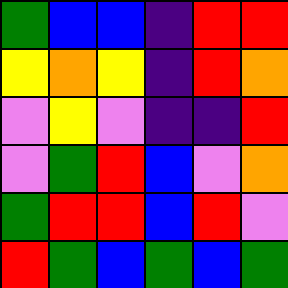[["green", "blue", "blue", "indigo", "red", "red"], ["yellow", "orange", "yellow", "indigo", "red", "orange"], ["violet", "yellow", "violet", "indigo", "indigo", "red"], ["violet", "green", "red", "blue", "violet", "orange"], ["green", "red", "red", "blue", "red", "violet"], ["red", "green", "blue", "green", "blue", "green"]]